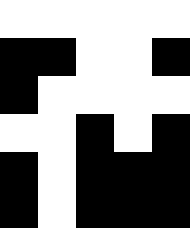[["white", "white", "white", "white", "white"], ["black", "black", "white", "white", "black"], ["black", "white", "white", "white", "white"], ["white", "white", "black", "white", "black"], ["black", "white", "black", "black", "black"], ["black", "white", "black", "black", "black"]]